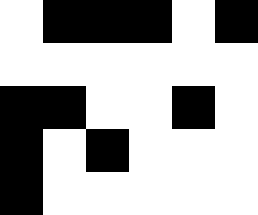[["white", "black", "black", "black", "white", "black"], ["white", "white", "white", "white", "white", "white"], ["black", "black", "white", "white", "black", "white"], ["black", "white", "black", "white", "white", "white"], ["black", "white", "white", "white", "white", "white"]]